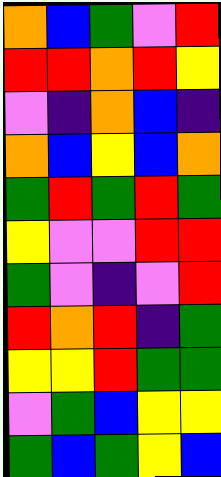[["orange", "blue", "green", "violet", "red"], ["red", "red", "orange", "red", "yellow"], ["violet", "indigo", "orange", "blue", "indigo"], ["orange", "blue", "yellow", "blue", "orange"], ["green", "red", "green", "red", "green"], ["yellow", "violet", "violet", "red", "red"], ["green", "violet", "indigo", "violet", "red"], ["red", "orange", "red", "indigo", "green"], ["yellow", "yellow", "red", "green", "green"], ["violet", "green", "blue", "yellow", "yellow"], ["green", "blue", "green", "yellow", "blue"]]